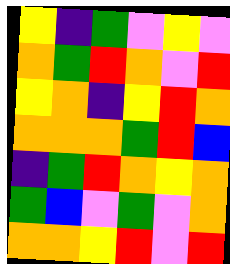[["yellow", "indigo", "green", "violet", "yellow", "violet"], ["orange", "green", "red", "orange", "violet", "red"], ["yellow", "orange", "indigo", "yellow", "red", "orange"], ["orange", "orange", "orange", "green", "red", "blue"], ["indigo", "green", "red", "orange", "yellow", "orange"], ["green", "blue", "violet", "green", "violet", "orange"], ["orange", "orange", "yellow", "red", "violet", "red"]]